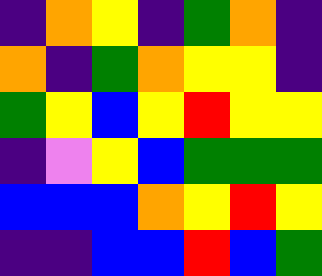[["indigo", "orange", "yellow", "indigo", "green", "orange", "indigo"], ["orange", "indigo", "green", "orange", "yellow", "yellow", "indigo"], ["green", "yellow", "blue", "yellow", "red", "yellow", "yellow"], ["indigo", "violet", "yellow", "blue", "green", "green", "green"], ["blue", "blue", "blue", "orange", "yellow", "red", "yellow"], ["indigo", "indigo", "blue", "blue", "red", "blue", "green"]]